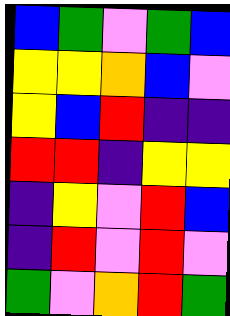[["blue", "green", "violet", "green", "blue"], ["yellow", "yellow", "orange", "blue", "violet"], ["yellow", "blue", "red", "indigo", "indigo"], ["red", "red", "indigo", "yellow", "yellow"], ["indigo", "yellow", "violet", "red", "blue"], ["indigo", "red", "violet", "red", "violet"], ["green", "violet", "orange", "red", "green"]]